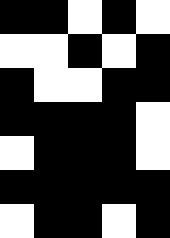[["black", "black", "white", "black", "white"], ["white", "white", "black", "white", "black"], ["black", "white", "white", "black", "black"], ["black", "black", "black", "black", "white"], ["white", "black", "black", "black", "white"], ["black", "black", "black", "black", "black"], ["white", "black", "black", "white", "black"]]